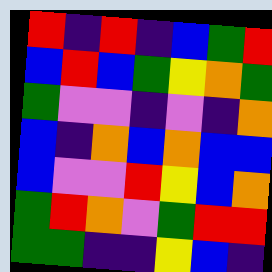[["red", "indigo", "red", "indigo", "blue", "green", "red"], ["blue", "red", "blue", "green", "yellow", "orange", "green"], ["green", "violet", "violet", "indigo", "violet", "indigo", "orange"], ["blue", "indigo", "orange", "blue", "orange", "blue", "blue"], ["blue", "violet", "violet", "red", "yellow", "blue", "orange"], ["green", "red", "orange", "violet", "green", "red", "red"], ["green", "green", "indigo", "indigo", "yellow", "blue", "indigo"]]